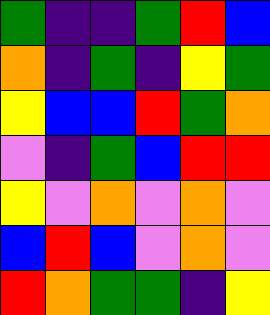[["green", "indigo", "indigo", "green", "red", "blue"], ["orange", "indigo", "green", "indigo", "yellow", "green"], ["yellow", "blue", "blue", "red", "green", "orange"], ["violet", "indigo", "green", "blue", "red", "red"], ["yellow", "violet", "orange", "violet", "orange", "violet"], ["blue", "red", "blue", "violet", "orange", "violet"], ["red", "orange", "green", "green", "indigo", "yellow"]]